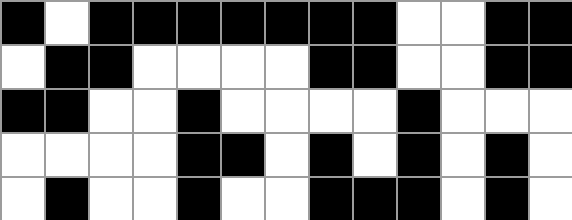[["black", "white", "black", "black", "black", "black", "black", "black", "black", "white", "white", "black", "black"], ["white", "black", "black", "white", "white", "white", "white", "black", "black", "white", "white", "black", "black"], ["black", "black", "white", "white", "black", "white", "white", "white", "white", "black", "white", "white", "white"], ["white", "white", "white", "white", "black", "black", "white", "black", "white", "black", "white", "black", "white"], ["white", "black", "white", "white", "black", "white", "white", "black", "black", "black", "white", "black", "white"]]